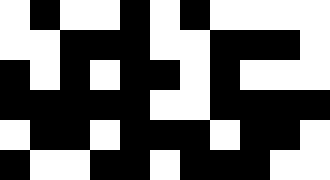[["white", "black", "white", "white", "black", "white", "black", "white", "white", "white", "white"], ["white", "white", "black", "black", "black", "white", "white", "black", "black", "black", "white"], ["black", "white", "black", "white", "black", "black", "white", "black", "white", "white", "white"], ["black", "black", "black", "black", "black", "white", "white", "black", "black", "black", "black"], ["white", "black", "black", "white", "black", "black", "black", "white", "black", "black", "white"], ["black", "white", "white", "black", "black", "white", "black", "black", "black", "white", "white"]]